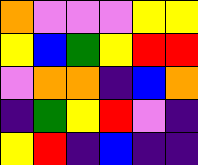[["orange", "violet", "violet", "violet", "yellow", "yellow"], ["yellow", "blue", "green", "yellow", "red", "red"], ["violet", "orange", "orange", "indigo", "blue", "orange"], ["indigo", "green", "yellow", "red", "violet", "indigo"], ["yellow", "red", "indigo", "blue", "indigo", "indigo"]]